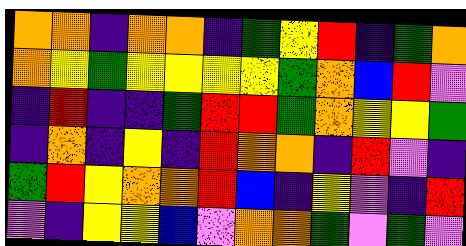[["orange", "orange", "indigo", "orange", "orange", "indigo", "green", "yellow", "red", "indigo", "green", "orange"], ["orange", "yellow", "green", "yellow", "yellow", "yellow", "yellow", "green", "orange", "blue", "red", "violet"], ["indigo", "red", "indigo", "indigo", "green", "red", "red", "green", "orange", "yellow", "yellow", "green"], ["indigo", "orange", "indigo", "yellow", "indigo", "red", "orange", "orange", "indigo", "red", "violet", "indigo"], ["green", "red", "yellow", "orange", "orange", "red", "blue", "indigo", "yellow", "violet", "indigo", "red"], ["violet", "indigo", "yellow", "yellow", "blue", "violet", "orange", "orange", "green", "violet", "green", "violet"]]